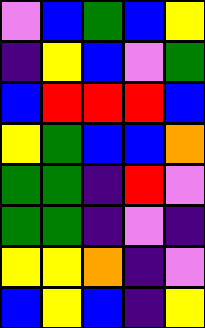[["violet", "blue", "green", "blue", "yellow"], ["indigo", "yellow", "blue", "violet", "green"], ["blue", "red", "red", "red", "blue"], ["yellow", "green", "blue", "blue", "orange"], ["green", "green", "indigo", "red", "violet"], ["green", "green", "indigo", "violet", "indigo"], ["yellow", "yellow", "orange", "indigo", "violet"], ["blue", "yellow", "blue", "indigo", "yellow"]]